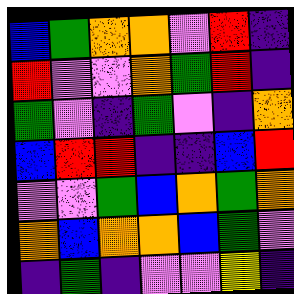[["blue", "green", "orange", "orange", "violet", "red", "indigo"], ["red", "violet", "violet", "orange", "green", "red", "indigo"], ["green", "violet", "indigo", "green", "violet", "indigo", "orange"], ["blue", "red", "red", "indigo", "indigo", "blue", "red"], ["violet", "violet", "green", "blue", "orange", "green", "orange"], ["orange", "blue", "orange", "orange", "blue", "green", "violet"], ["indigo", "green", "indigo", "violet", "violet", "yellow", "indigo"]]